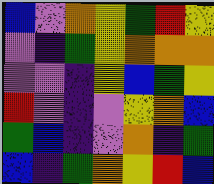[["blue", "violet", "orange", "yellow", "green", "red", "yellow"], ["violet", "indigo", "green", "yellow", "orange", "orange", "orange"], ["violet", "violet", "indigo", "yellow", "blue", "green", "yellow"], ["red", "violet", "indigo", "violet", "yellow", "orange", "blue"], ["green", "blue", "indigo", "violet", "orange", "indigo", "green"], ["blue", "indigo", "green", "orange", "yellow", "red", "blue"]]